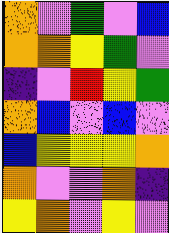[["orange", "violet", "green", "violet", "blue"], ["orange", "orange", "yellow", "green", "violet"], ["indigo", "violet", "red", "yellow", "green"], ["orange", "blue", "violet", "blue", "violet"], ["blue", "yellow", "yellow", "yellow", "orange"], ["orange", "violet", "violet", "orange", "indigo"], ["yellow", "orange", "violet", "yellow", "violet"]]